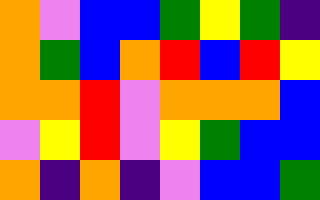[["orange", "violet", "blue", "blue", "green", "yellow", "green", "indigo"], ["orange", "green", "blue", "orange", "red", "blue", "red", "yellow"], ["orange", "orange", "red", "violet", "orange", "orange", "orange", "blue"], ["violet", "yellow", "red", "violet", "yellow", "green", "blue", "blue"], ["orange", "indigo", "orange", "indigo", "violet", "blue", "blue", "green"]]